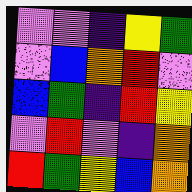[["violet", "violet", "indigo", "yellow", "green"], ["violet", "blue", "orange", "red", "violet"], ["blue", "green", "indigo", "red", "yellow"], ["violet", "red", "violet", "indigo", "orange"], ["red", "green", "yellow", "blue", "orange"]]